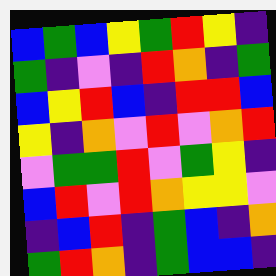[["blue", "green", "blue", "yellow", "green", "red", "yellow", "indigo"], ["green", "indigo", "violet", "indigo", "red", "orange", "indigo", "green"], ["blue", "yellow", "red", "blue", "indigo", "red", "red", "blue"], ["yellow", "indigo", "orange", "violet", "red", "violet", "orange", "red"], ["violet", "green", "green", "red", "violet", "green", "yellow", "indigo"], ["blue", "red", "violet", "red", "orange", "yellow", "yellow", "violet"], ["indigo", "blue", "red", "indigo", "green", "blue", "indigo", "orange"], ["green", "red", "orange", "indigo", "green", "blue", "blue", "indigo"]]